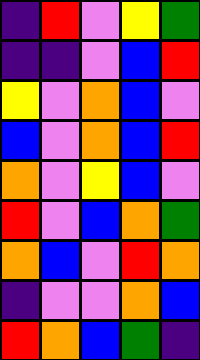[["indigo", "red", "violet", "yellow", "green"], ["indigo", "indigo", "violet", "blue", "red"], ["yellow", "violet", "orange", "blue", "violet"], ["blue", "violet", "orange", "blue", "red"], ["orange", "violet", "yellow", "blue", "violet"], ["red", "violet", "blue", "orange", "green"], ["orange", "blue", "violet", "red", "orange"], ["indigo", "violet", "violet", "orange", "blue"], ["red", "orange", "blue", "green", "indigo"]]